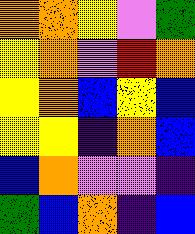[["orange", "orange", "yellow", "violet", "green"], ["yellow", "orange", "violet", "red", "orange"], ["yellow", "orange", "blue", "yellow", "blue"], ["yellow", "yellow", "indigo", "orange", "blue"], ["blue", "orange", "violet", "violet", "indigo"], ["green", "blue", "orange", "indigo", "blue"]]